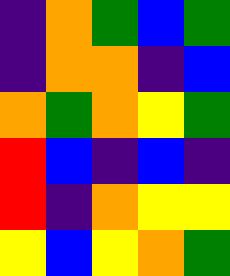[["indigo", "orange", "green", "blue", "green"], ["indigo", "orange", "orange", "indigo", "blue"], ["orange", "green", "orange", "yellow", "green"], ["red", "blue", "indigo", "blue", "indigo"], ["red", "indigo", "orange", "yellow", "yellow"], ["yellow", "blue", "yellow", "orange", "green"]]